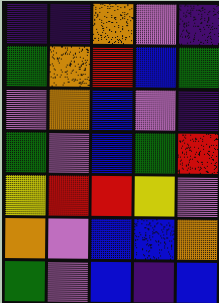[["indigo", "indigo", "orange", "violet", "indigo"], ["green", "orange", "red", "blue", "green"], ["violet", "orange", "blue", "violet", "indigo"], ["green", "violet", "blue", "green", "red"], ["yellow", "red", "red", "yellow", "violet"], ["orange", "violet", "blue", "blue", "orange"], ["green", "violet", "blue", "indigo", "blue"]]